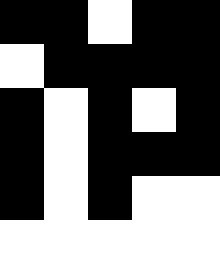[["black", "black", "white", "black", "black"], ["white", "black", "black", "black", "black"], ["black", "white", "black", "white", "black"], ["black", "white", "black", "black", "black"], ["black", "white", "black", "white", "white"], ["white", "white", "white", "white", "white"]]